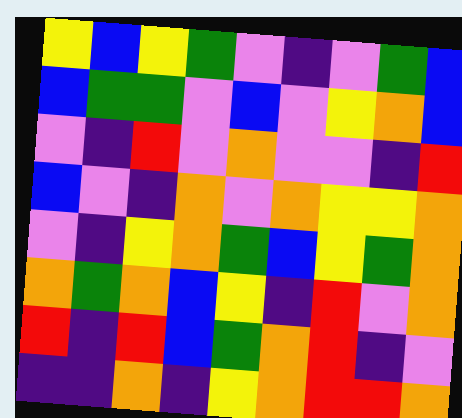[["yellow", "blue", "yellow", "green", "violet", "indigo", "violet", "green", "blue"], ["blue", "green", "green", "violet", "blue", "violet", "yellow", "orange", "blue"], ["violet", "indigo", "red", "violet", "orange", "violet", "violet", "indigo", "red"], ["blue", "violet", "indigo", "orange", "violet", "orange", "yellow", "yellow", "orange"], ["violet", "indigo", "yellow", "orange", "green", "blue", "yellow", "green", "orange"], ["orange", "green", "orange", "blue", "yellow", "indigo", "red", "violet", "orange"], ["red", "indigo", "red", "blue", "green", "orange", "red", "indigo", "violet"], ["indigo", "indigo", "orange", "indigo", "yellow", "orange", "red", "red", "orange"]]